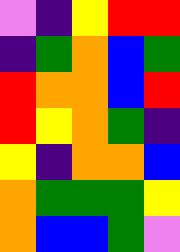[["violet", "indigo", "yellow", "red", "red"], ["indigo", "green", "orange", "blue", "green"], ["red", "orange", "orange", "blue", "red"], ["red", "yellow", "orange", "green", "indigo"], ["yellow", "indigo", "orange", "orange", "blue"], ["orange", "green", "green", "green", "yellow"], ["orange", "blue", "blue", "green", "violet"]]